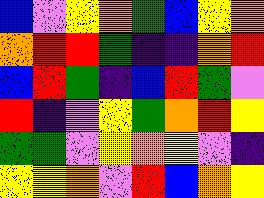[["blue", "violet", "yellow", "orange", "green", "blue", "yellow", "orange"], ["orange", "red", "red", "green", "indigo", "indigo", "orange", "red"], ["blue", "red", "green", "indigo", "blue", "red", "green", "violet"], ["red", "indigo", "violet", "yellow", "green", "orange", "red", "yellow"], ["green", "green", "violet", "yellow", "orange", "yellow", "violet", "indigo"], ["yellow", "yellow", "orange", "violet", "red", "blue", "orange", "yellow"]]